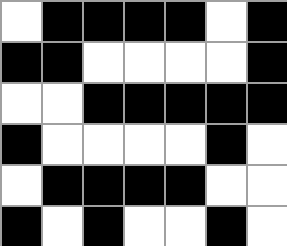[["white", "black", "black", "black", "black", "white", "black"], ["black", "black", "white", "white", "white", "white", "black"], ["white", "white", "black", "black", "black", "black", "black"], ["black", "white", "white", "white", "white", "black", "white"], ["white", "black", "black", "black", "black", "white", "white"], ["black", "white", "black", "white", "white", "black", "white"]]